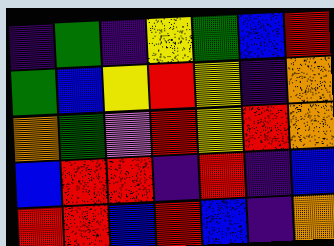[["indigo", "green", "indigo", "yellow", "green", "blue", "red"], ["green", "blue", "yellow", "red", "yellow", "indigo", "orange"], ["orange", "green", "violet", "red", "yellow", "red", "orange"], ["blue", "red", "red", "indigo", "red", "indigo", "blue"], ["red", "red", "blue", "red", "blue", "indigo", "orange"]]